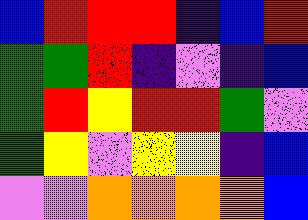[["blue", "red", "red", "red", "indigo", "blue", "red"], ["green", "green", "red", "indigo", "violet", "indigo", "blue"], ["green", "red", "yellow", "red", "red", "green", "violet"], ["green", "yellow", "violet", "yellow", "yellow", "indigo", "blue"], ["violet", "violet", "orange", "orange", "orange", "orange", "blue"]]